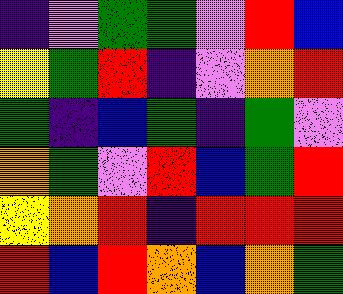[["indigo", "violet", "green", "green", "violet", "red", "blue"], ["yellow", "green", "red", "indigo", "violet", "orange", "red"], ["green", "indigo", "blue", "green", "indigo", "green", "violet"], ["orange", "green", "violet", "red", "blue", "green", "red"], ["yellow", "orange", "red", "indigo", "red", "red", "red"], ["red", "blue", "red", "orange", "blue", "orange", "green"]]